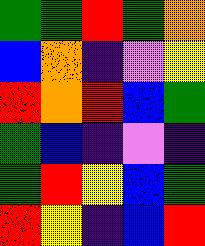[["green", "green", "red", "green", "orange"], ["blue", "orange", "indigo", "violet", "yellow"], ["red", "orange", "red", "blue", "green"], ["green", "blue", "indigo", "violet", "indigo"], ["green", "red", "yellow", "blue", "green"], ["red", "yellow", "indigo", "blue", "red"]]